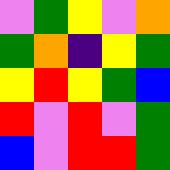[["violet", "green", "yellow", "violet", "orange"], ["green", "orange", "indigo", "yellow", "green"], ["yellow", "red", "yellow", "green", "blue"], ["red", "violet", "red", "violet", "green"], ["blue", "violet", "red", "red", "green"]]